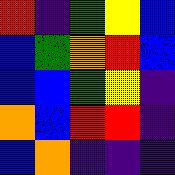[["red", "indigo", "green", "yellow", "blue"], ["blue", "green", "orange", "red", "blue"], ["blue", "blue", "green", "yellow", "indigo"], ["orange", "blue", "red", "red", "indigo"], ["blue", "orange", "indigo", "indigo", "indigo"]]